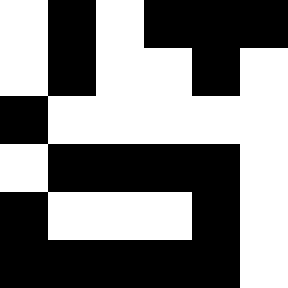[["white", "black", "white", "black", "black", "black"], ["white", "black", "white", "white", "black", "white"], ["black", "white", "white", "white", "white", "white"], ["white", "black", "black", "black", "black", "white"], ["black", "white", "white", "white", "black", "white"], ["black", "black", "black", "black", "black", "white"]]